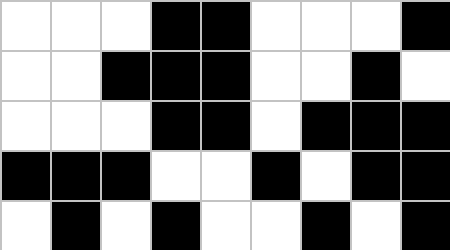[["white", "white", "white", "black", "black", "white", "white", "white", "black"], ["white", "white", "black", "black", "black", "white", "white", "black", "white"], ["white", "white", "white", "black", "black", "white", "black", "black", "black"], ["black", "black", "black", "white", "white", "black", "white", "black", "black"], ["white", "black", "white", "black", "white", "white", "black", "white", "black"]]